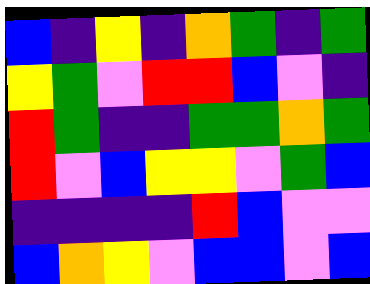[["blue", "indigo", "yellow", "indigo", "orange", "green", "indigo", "green"], ["yellow", "green", "violet", "red", "red", "blue", "violet", "indigo"], ["red", "green", "indigo", "indigo", "green", "green", "orange", "green"], ["red", "violet", "blue", "yellow", "yellow", "violet", "green", "blue"], ["indigo", "indigo", "indigo", "indigo", "red", "blue", "violet", "violet"], ["blue", "orange", "yellow", "violet", "blue", "blue", "violet", "blue"]]